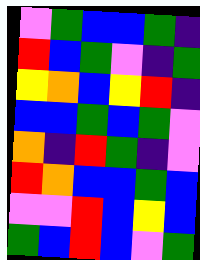[["violet", "green", "blue", "blue", "green", "indigo"], ["red", "blue", "green", "violet", "indigo", "green"], ["yellow", "orange", "blue", "yellow", "red", "indigo"], ["blue", "blue", "green", "blue", "green", "violet"], ["orange", "indigo", "red", "green", "indigo", "violet"], ["red", "orange", "blue", "blue", "green", "blue"], ["violet", "violet", "red", "blue", "yellow", "blue"], ["green", "blue", "red", "blue", "violet", "green"]]